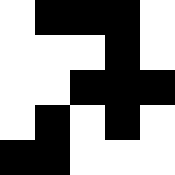[["white", "black", "black", "black", "white"], ["white", "white", "white", "black", "white"], ["white", "white", "black", "black", "black"], ["white", "black", "white", "black", "white"], ["black", "black", "white", "white", "white"]]